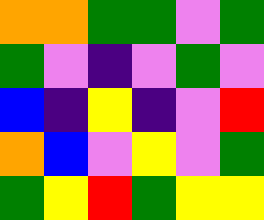[["orange", "orange", "green", "green", "violet", "green"], ["green", "violet", "indigo", "violet", "green", "violet"], ["blue", "indigo", "yellow", "indigo", "violet", "red"], ["orange", "blue", "violet", "yellow", "violet", "green"], ["green", "yellow", "red", "green", "yellow", "yellow"]]